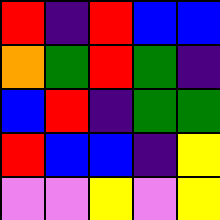[["red", "indigo", "red", "blue", "blue"], ["orange", "green", "red", "green", "indigo"], ["blue", "red", "indigo", "green", "green"], ["red", "blue", "blue", "indigo", "yellow"], ["violet", "violet", "yellow", "violet", "yellow"]]